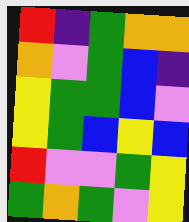[["red", "indigo", "green", "orange", "orange"], ["orange", "violet", "green", "blue", "indigo"], ["yellow", "green", "green", "blue", "violet"], ["yellow", "green", "blue", "yellow", "blue"], ["red", "violet", "violet", "green", "yellow"], ["green", "orange", "green", "violet", "yellow"]]